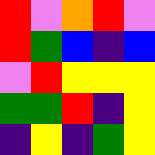[["red", "violet", "orange", "red", "violet"], ["red", "green", "blue", "indigo", "blue"], ["violet", "red", "yellow", "yellow", "yellow"], ["green", "green", "red", "indigo", "yellow"], ["indigo", "yellow", "indigo", "green", "yellow"]]